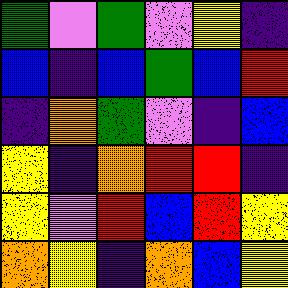[["green", "violet", "green", "violet", "yellow", "indigo"], ["blue", "indigo", "blue", "green", "blue", "red"], ["indigo", "orange", "green", "violet", "indigo", "blue"], ["yellow", "indigo", "orange", "red", "red", "indigo"], ["yellow", "violet", "red", "blue", "red", "yellow"], ["orange", "yellow", "indigo", "orange", "blue", "yellow"]]